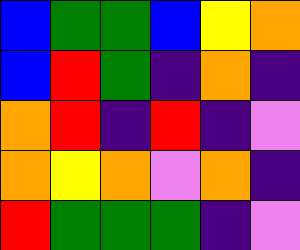[["blue", "green", "green", "blue", "yellow", "orange"], ["blue", "red", "green", "indigo", "orange", "indigo"], ["orange", "red", "indigo", "red", "indigo", "violet"], ["orange", "yellow", "orange", "violet", "orange", "indigo"], ["red", "green", "green", "green", "indigo", "violet"]]